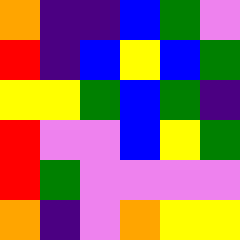[["orange", "indigo", "indigo", "blue", "green", "violet"], ["red", "indigo", "blue", "yellow", "blue", "green"], ["yellow", "yellow", "green", "blue", "green", "indigo"], ["red", "violet", "violet", "blue", "yellow", "green"], ["red", "green", "violet", "violet", "violet", "violet"], ["orange", "indigo", "violet", "orange", "yellow", "yellow"]]